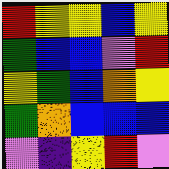[["red", "yellow", "yellow", "blue", "yellow"], ["green", "blue", "blue", "violet", "red"], ["yellow", "green", "blue", "orange", "yellow"], ["green", "orange", "blue", "blue", "blue"], ["violet", "indigo", "yellow", "red", "violet"]]